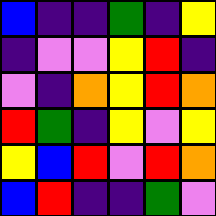[["blue", "indigo", "indigo", "green", "indigo", "yellow"], ["indigo", "violet", "violet", "yellow", "red", "indigo"], ["violet", "indigo", "orange", "yellow", "red", "orange"], ["red", "green", "indigo", "yellow", "violet", "yellow"], ["yellow", "blue", "red", "violet", "red", "orange"], ["blue", "red", "indigo", "indigo", "green", "violet"]]